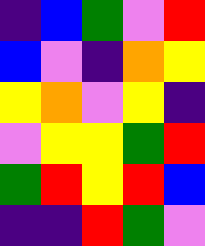[["indigo", "blue", "green", "violet", "red"], ["blue", "violet", "indigo", "orange", "yellow"], ["yellow", "orange", "violet", "yellow", "indigo"], ["violet", "yellow", "yellow", "green", "red"], ["green", "red", "yellow", "red", "blue"], ["indigo", "indigo", "red", "green", "violet"]]